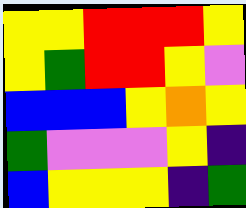[["yellow", "yellow", "red", "red", "red", "yellow"], ["yellow", "green", "red", "red", "yellow", "violet"], ["blue", "blue", "blue", "yellow", "orange", "yellow"], ["green", "violet", "violet", "violet", "yellow", "indigo"], ["blue", "yellow", "yellow", "yellow", "indigo", "green"]]